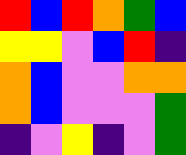[["red", "blue", "red", "orange", "green", "blue"], ["yellow", "yellow", "violet", "blue", "red", "indigo"], ["orange", "blue", "violet", "violet", "orange", "orange"], ["orange", "blue", "violet", "violet", "violet", "green"], ["indigo", "violet", "yellow", "indigo", "violet", "green"]]